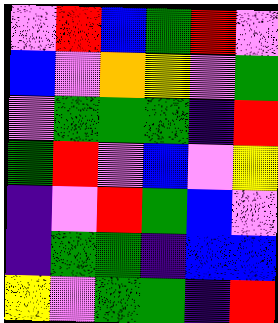[["violet", "red", "blue", "green", "red", "violet"], ["blue", "violet", "orange", "yellow", "violet", "green"], ["violet", "green", "green", "green", "indigo", "red"], ["green", "red", "violet", "blue", "violet", "yellow"], ["indigo", "violet", "red", "green", "blue", "violet"], ["indigo", "green", "green", "indigo", "blue", "blue"], ["yellow", "violet", "green", "green", "indigo", "red"]]